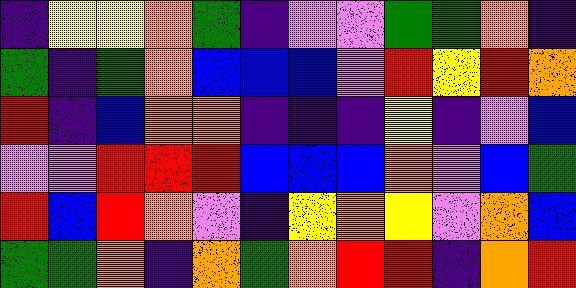[["indigo", "yellow", "yellow", "orange", "green", "indigo", "violet", "violet", "green", "green", "orange", "indigo"], ["green", "indigo", "green", "orange", "blue", "blue", "blue", "violet", "red", "yellow", "red", "orange"], ["red", "indigo", "blue", "orange", "orange", "indigo", "indigo", "indigo", "yellow", "indigo", "violet", "blue"], ["violet", "violet", "red", "red", "red", "blue", "blue", "blue", "orange", "violet", "blue", "green"], ["red", "blue", "red", "orange", "violet", "indigo", "yellow", "orange", "yellow", "violet", "orange", "blue"], ["green", "green", "orange", "indigo", "orange", "green", "orange", "red", "red", "indigo", "orange", "red"]]